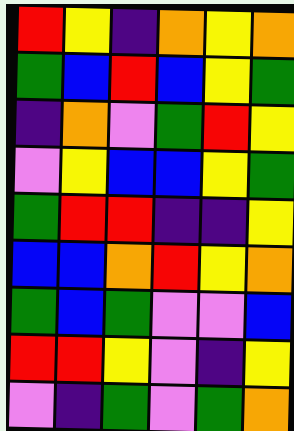[["red", "yellow", "indigo", "orange", "yellow", "orange"], ["green", "blue", "red", "blue", "yellow", "green"], ["indigo", "orange", "violet", "green", "red", "yellow"], ["violet", "yellow", "blue", "blue", "yellow", "green"], ["green", "red", "red", "indigo", "indigo", "yellow"], ["blue", "blue", "orange", "red", "yellow", "orange"], ["green", "blue", "green", "violet", "violet", "blue"], ["red", "red", "yellow", "violet", "indigo", "yellow"], ["violet", "indigo", "green", "violet", "green", "orange"]]